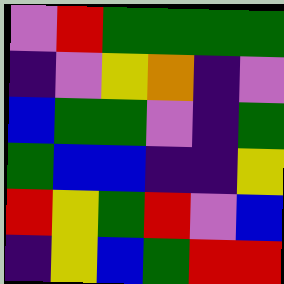[["violet", "red", "green", "green", "green", "green"], ["indigo", "violet", "yellow", "orange", "indigo", "violet"], ["blue", "green", "green", "violet", "indigo", "green"], ["green", "blue", "blue", "indigo", "indigo", "yellow"], ["red", "yellow", "green", "red", "violet", "blue"], ["indigo", "yellow", "blue", "green", "red", "red"]]